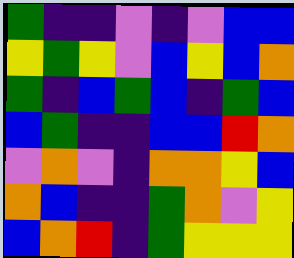[["green", "indigo", "indigo", "violet", "indigo", "violet", "blue", "blue"], ["yellow", "green", "yellow", "violet", "blue", "yellow", "blue", "orange"], ["green", "indigo", "blue", "green", "blue", "indigo", "green", "blue"], ["blue", "green", "indigo", "indigo", "blue", "blue", "red", "orange"], ["violet", "orange", "violet", "indigo", "orange", "orange", "yellow", "blue"], ["orange", "blue", "indigo", "indigo", "green", "orange", "violet", "yellow"], ["blue", "orange", "red", "indigo", "green", "yellow", "yellow", "yellow"]]